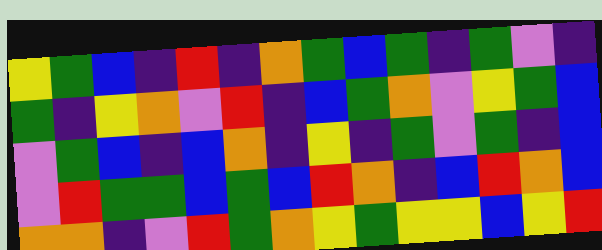[["yellow", "green", "blue", "indigo", "red", "indigo", "orange", "green", "blue", "green", "indigo", "green", "violet", "indigo"], ["green", "indigo", "yellow", "orange", "violet", "red", "indigo", "blue", "green", "orange", "violet", "yellow", "green", "blue"], ["violet", "green", "blue", "indigo", "blue", "orange", "indigo", "yellow", "indigo", "green", "violet", "green", "indigo", "blue"], ["violet", "red", "green", "green", "blue", "green", "blue", "red", "orange", "indigo", "blue", "red", "orange", "blue"], ["orange", "orange", "indigo", "violet", "red", "green", "orange", "yellow", "green", "yellow", "yellow", "blue", "yellow", "red"]]